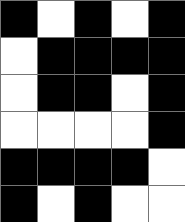[["black", "white", "black", "white", "black"], ["white", "black", "black", "black", "black"], ["white", "black", "black", "white", "black"], ["white", "white", "white", "white", "black"], ["black", "black", "black", "black", "white"], ["black", "white", "black", "white", "white"]]